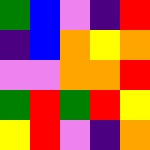[["green", "blue", "violet", "indigo", "red"], ["indigo", "blue", "orange", "yellow", "orange"], ["violet", "violet", "orange", "orange", "red"], ["green", "red", "green", "red", "yellow"], ["yellow", "red", "violet", "indigo", "orange"]]